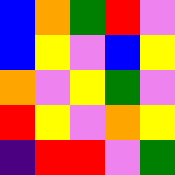[["blue", "orange", "green", "red", "violet"], ["blue", "yellow", "violet", "blue", "yellow"], ["orange", "violet", "yellow", "green", "violet"], ["red", "yellow", "violet", "orange", "yellow"], ["indigo", "red", "red", "violet", "green"]]